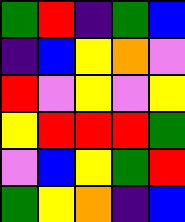[["green", "red", "indigo", "green", "blue"], ["indigo", "blue", "yellow", "orange", "violet"], ["red", "violet", "yellow", "violet", "yellow"], ["yellow", "red", "red", "red", "green"], ["violet", "blue", "yellow", "green", "red"], ["green", "yellow", "orange", "indigo", "blue"]]